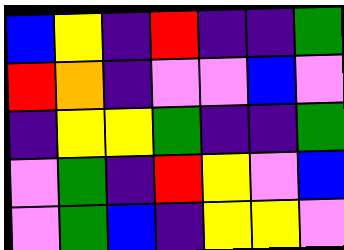[["blue", "yellow", "indigo", "red", "indigo", "indigo", "green"], ["red", "orange", "indigo", "violet", "violet", "blue", "violet"], ["indigo", "yellow", "yellow", "green", "indigo", "indigo", "green"], ["violet", "green", "indigo", "red", "yellow", "violet", "blue"], ["violet", "green", "blue", "indigo", "yellow", "yellow", "violet"]]